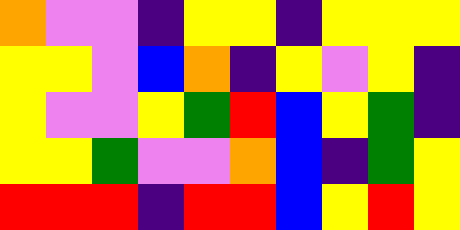[["orange", "violet", "violet", "indigo", "yellow", "yellow", "indigo", "yellow", "yellow", "yellow"], ["yellow", "yellow", "violet", "blue", "orange", "indigo", "yellow", "violet", "yellow", "indigo"], ["yellow", "violet", "violet", "yellow", "green", "red", "blue", "yellow", "green", "indigo"], ["yellow", "yellow", "green", "violet", "violet", "orange", "blue", "indigo", "green", "yellow"], ["red", "red", "red", "indigo", "red", "red", "blue", "yellow", "red", "yellow"]]